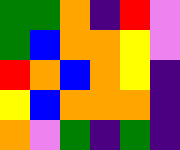[["green", "green", "orange", "indigo", "red", "violet"], ["green", "blue", "orange", "orange", "yellow", "violet"], ["red", "orange", "blue", "orange", "yellow", "indigo"], ["yellow", "blue", "orange", "orange", "orange", "indigo"], ["orange", "violet", "green", "indigo", "green", "indigo"]]